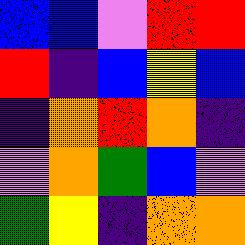[["blue", "blue", "violet", "red", "red"], ["red", "indigo", "blue", "yellow", "blue"], ["indigo", "orange", "red", "orange", "indigo"], ["violet", "orange", "green", "blue", "violet"], ["green", "yellow", "indigo", "orange", "orange"]]